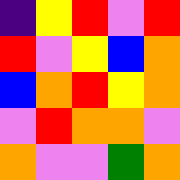[["indigo", "yellow", "red", "violet", "red"], ["red", "violet", "yellow", "blue", "orange"], ["blue", "orange", "red", "yellow", "orange"], ["violet", "red", "orange", "orange", "violet"], ["orange", "violet", "violet", "green", "orange"]]